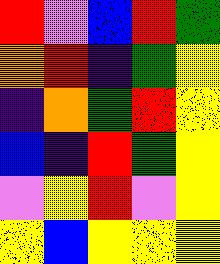[["red", "violet", "blue", "red", "green"], ["orange", "red", "indigo", "green", "yellow"], ["indigo", "orange", "green", "red", "yellow"], ["blue", "indigo", "red", "green", "yellow"], ["violet", "yellow", "red", "violet", "yellow"], ["yellow", "blue", "yellow", "yellow", "yellow"]]